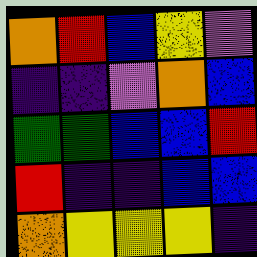[["orange", "red", "blue", "yellow", "violet"], ["indigo", "indigo", "violet", "orange", "blue"], ["green", "green", "blue", "blue", "red"], ["red", "indigo", "indigo", "blue", "blue"], ["orange", "yellow", "yellow", "yellow", "indigo"]]